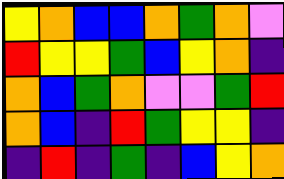[["yellow", "orange", "blue", "blue", "orange", "green", "orange", "violet"], ["red", "yellow", "yellow", "green", "blue", "yellow", "orange", "indigo"], ["orange", "blue", "green", "orange", "violet", "violet", "green", "red"], ["orange", "blue", "indigo", "red", "green", "yellow", "yellow", "indigo"], ["indigo", "red", "indigo", "green", "indigo", "blue", "yellow", "orange"]]